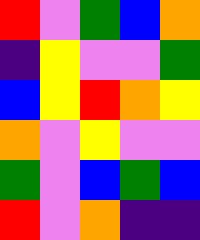[["red", "violet", "green", "blue", "orange"], ["indigo", "yellow", "violet", "violet", "green"], ["blue", "yellow", "red", "orange", "yellow"], ["orange", "violet", "yellow", "violet", "violet"], ["green", "violet", "blue", "green", "blue"], ["red", "violet", "orange", "indigo", "indigo"]]